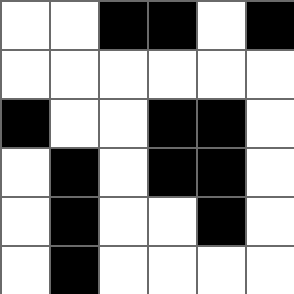[["white", "white", "black", "black", "white", "black"], ["white", "white", "white", "white", "white", "white"], ["black", "white", "white", "black", "black", "white"], ["white", "black", "white", "black", "black", "white"], ["white", "black", "white", "white", "black", "white"], ["white", "black", "white", "white", "white", "white"]]